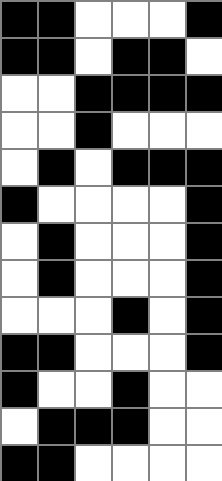[["black", "black", "white", "white", "white", "black"], ["black", "black", "white", "black", "black", "white"], ["white", "white", "black", "black", "black", "black"], ["white", "white", "black", "white", "white", "white"], ["white", "black", "white", "black", "black", "black"], ["black", "white", "white", "white", "white", "black"], ["white", "black", "white", "white", "white", "black"], ["white", "black", "white", "white", "white", "black"], ["white", "white", "white", "black", "white", "black"], ["black", "black", "white", "white", "white", "black"], ["black", "white", "white", "black", "white", "white"], ["white", "black", "black", "black", "white", "white"], ["black", "black", "white", "white", "white", "white"]]